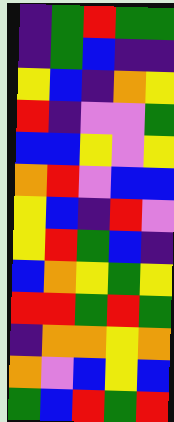[["indigo", "green", "red", "green", "green"], ["indigo", "green", "blue", "indigo", "indigo"], ["yellow", "blue", "indigo", "orange", "yellow"], ["red", "indigo", "violet", "violet", "green"], ["blue", "blue", "yellow", "violet", "yellow"], ["orange", "red", "violet", "blue", "blue"], ["yellow", "blue", "indigo", "red", "violet"], ["yellow", "red", "green", "blue", "indigo"], ["blue", "orange", "yellow", "green", "yellow"], ["red", "red", "green", "red", "green"], ["indigo", "orange", "orange", "yellow", "orange"], ["orange", "violet", "blue", "yellow", "blue"], ["green", "blue", "red", "green", "red"]]